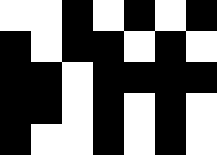[["white", "white", "black", "white", "black", "white", "black"], ["black", "white", "black", "black", "white", "black", "white"], ["black", "black", "white", "black", "black", "black", "black"], ["black", "black", "white", "black", "white", "black", "white"], ["black", "white", "white", "black", "white", "black", "white"]]